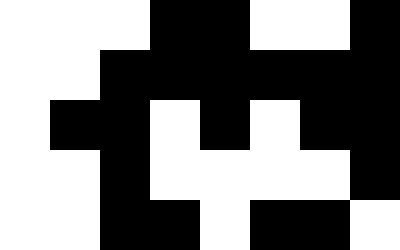[["white", "white", "white", "black", "black", "white", "white", "black"], ["white", "white", "black", "black", "black", "black", "black", "black"], ["white", "black", "black", "white", "black", "white", "black", "black"], ["white", "white", "black", "white", "white", "white", "white", "black"], ["white", "white", "black", "black", "white", "black", "black", "white"]]